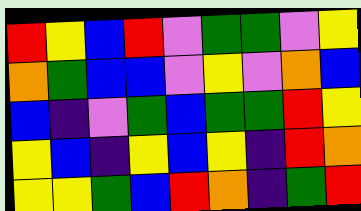[["red", "yellow", "blue", "red", "violet", "green", "green", "violet", "yellow"], ["orange", "green", "blue", "blue", "violet", "yellow", "violet", "orange", "blue"], ["blue", "indigo", "violet", "green", "blue", "green", "green", "red", "yellow"], ["yellow", "blue", "indigo", "yellow", "blue", "yellow", "indigo", "red", "orange"], ["yellow", "yellow", "green", "blue", "red", "orange", "indigo", "green", "red"]]